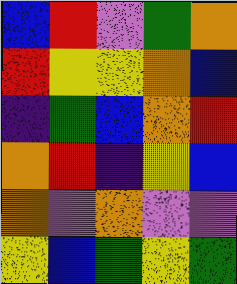[["blue", "red", "violet", "green", "orange"], ["red", "yellow", "yellow", "orange", "blue"], ["indigo", "green", "blue", "orange", "red"], ["orange", "red", "indigo", "yellow", "blue"], ["orange", "violet", "orange", "violet", "violet"], ["yellow", "blue", "green", "yellow", "green"]]